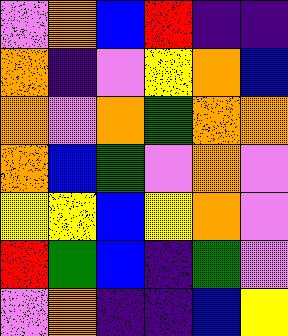[["violet", "orange", "blue", "red", "indigo", "indigo"], ["orange", "indigo", "violet", "yellow", "orange", "blue"], ["orange", "violet", "orange", "green", "orange", "orange"], ["orange", "blue", "green", "violet", "orange", "violet"], ["yellow", "yellow", "blue", "yellow", "orange", "violet"], ["red", "green", "blue", "indigo", "green", "violet"], ["violet", "orange", "indigo", "indigo", "blue", "yellow"]]